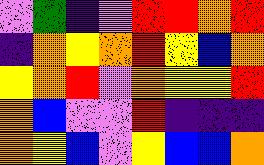[["violet", "green", "indigo", "violet", "red", "red", "orange", "red"], ["indigo", "orange", "yellow", "orange", "red", "yellow", "blue", "orange"], ["yellow", "orange", "red", "violet", "orange", "yellow", "yellow", "red"], ["orange", "blue", "violet", "violet", "red", "indigo", "indigo", "indigo"], ["orange", "yellow", "blue", "violet", "yellow", "blue", "blue", "orange"]]